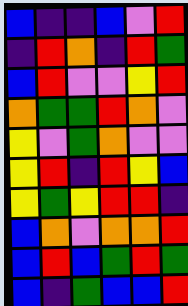[["blue", "indigo", "indigo", "blue", "violet", "red"], ["indigo", "red", "orange", "indigo", "red", "green"], ["blue", "red", "violet", "violet", "yellow", "red"], ["orange", "green", "green", "red", "orange", "violet"], ["yellow", "violet", "green", "orange", "violet", "violet"], ["yellow", "red", "indigo", "red", "yellow", "blue"], ["yellow", "green", "yellow", "red", "red", "indigo"], ["blue", "orange", "violet", "orange", "orange", "red"], ["blue", "red", "blue", "green", "red", "green"], ["blue", "indigo", "green", "blue", "blue", "red"]]